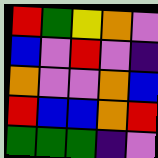[["red", "green", "yellow", "orange", "violet"], ["blue", "violet", "red", "violet", "indigo"], ["orange", "violet", "violet", "orange", "blue"], ["red", "blue", "blue", "orange", "red"], ["green", "green", "green", "indigo", "violet"]]